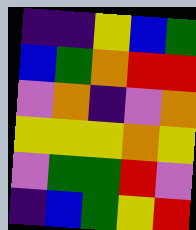[["indigo", "indigo", "yellow", "blue", "green"], ["blue", "green", "orange", "red", "red"], ["violet", "orange", "indigo", "violet", "orange"], ["yellow", "yellow", "yellow", "orange", "yellow"], ["violet", "green", "green", "red", "violet"], ["indigo", "blue", "green", "yellow", "red"]]